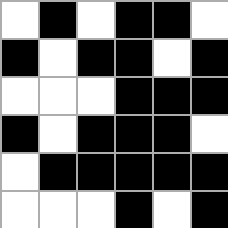[["white", "black", "white", "black", "black", "white"], ["black", "white", "black", "black", "white", "black"], ["white", "white", "white", "black", "black", "black"], ["black", "white", "black", "black", "black", "white"], ["white", "black", "black", "black", "black", "black"], ["white", "white", "white", "black", "white", "black"]]